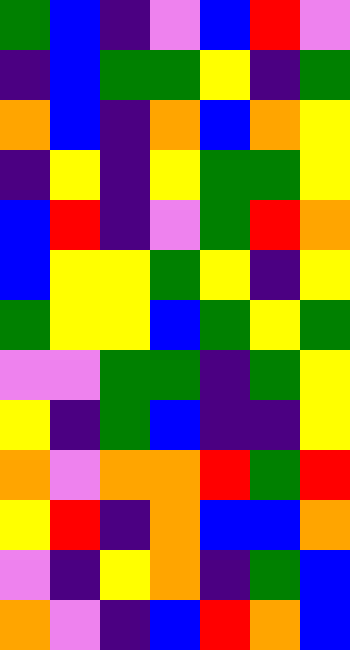[["green", "blue", "indigo", "violet", "blue", "red", "violet"], ["indigo", "blue", "green", "green", "yellow", "indigo", "green"], ["orange", "blue", "indigo", "orange", "blue", "orange", "yellow"], ["indigo", "yellow", "indigo", "yellow", "green", "green", "yellow"], ["blue", "red", "indigo", "violet", "green", "red", "orange"], ["blue", "yellow", "yellow", "green", "yellow", "indigo", "yellow"], ["green", "yellow", "yellow", "blue", "green", "yellow", "green"], ["violet", "violet", "green", "green", "indigo", "green", "yellow"], ["yellow", "indigo", "green", "blue", "indigo", "indigo", "yellow"], ["orange", "violet", "orange", "orange", "red", "green", "red"], ["yellow", "red", "indigo", "orange", "blue", "blue", "orange"], ["violet", "indigo", "yellow", "orange", "indigo", "green", "blue"], ["orange", "violet", "indigo", "blue", "red", "orange", "blue"]]